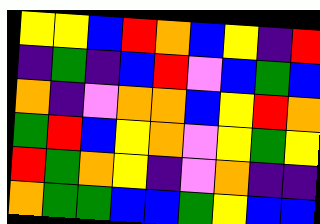[["yellow", "yellow", "blue", "red", "orange", "blue", "yellow", "indigo", "red"], ["indigo", "green", "indigo", "blue", "red", "violet", "blue", "green", "blue"], ["orange", "indigo", "violet", "orange", "orange", "blue", "yellow", "red", "orange"], ["green", "red", "blue", "yellow", "orange", "violet", "yellow", "green", "yellow"], ["red", "green", "orange", "yellow", "indigo", "violet", "orange", "indigo", "indigo"], ["orange", "green", "green", "blue", "blue", "green", "yellow", "blue", "blue"]]